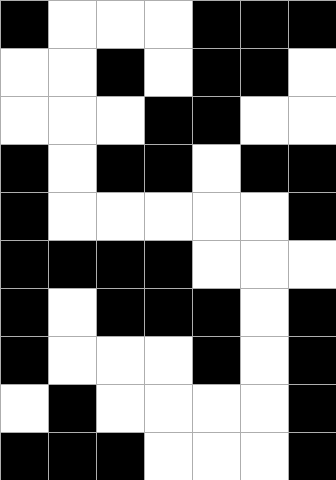[["black", "white", "white", "white", "black", "black", "black"], ["white", "white", "black", "white", "black", "black", "white"], ["white", "white", "white", "black", "black", "white", "white"], ["black", "white", "black", "black", "white", "black", "black"], ["black", "white", "white", "white", "white", "white", "black"], ["black", "black", "black", "black", "white", "white", "white"], ["black", "white", "black", "black", "black", "white", "black"], ["black", "white", "white", "white", "black", "white", "black"], ["white", "black", "white", "white", "white", "white", "black"], ["black", "black", "black", "white", "white", "white", "black"]]